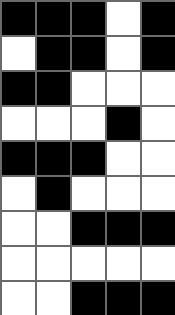[["black", "black", "black", "white", "black"], ["white", "black", "black", "white", "black"], ["black", "black", "white", "white", "white"], ["white", "white", "white", "black", "white"], ["black", "black", "black", "white", "white"], ["white", "black", "white", "white", "white"], ["white", "white", "black", "black", "black"], ["white", "white", "white", "white", "white"], ["white", "white", "black", "black", "black"]]